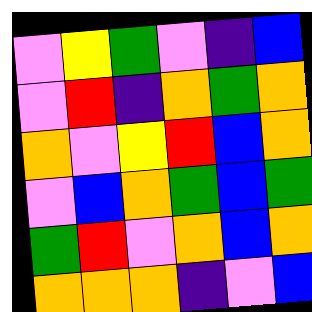[["violet", "yellow", "green", "violet", "indigo", "blue"], ["violet", "red", "indigo", "orange", "green", "orange"], ["orange", "violet", "yellow", "red", "blue", "orange"], ["violet", "blue", "orange", "green", "blue", "green"], ["green", "red", "violet", "orange", "blue", "orange"], ["orange", "orange", "orange", "indigo", "violet", "blue"]]